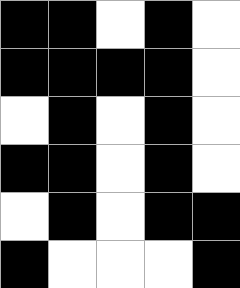[["black", "black", "white", "black", "white"], ["black", "black", "black", "black", "white"], ["white", "black", "white", "black", "white"], ["black", "black", "white", "black", "white"], ["white", "black", "white", "black", "black"], ["black", "white", "white", "white", "black"]]